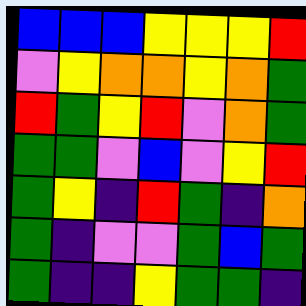[["blue", "blue", "blue", "yellow", "yellow", "yellow", "red"], ["violet", "yellow", "orange", "orange", "yellow", "orange", "green"], ["red", "green", "yellow", "red", "violet", "orange", "green"], ["green", "green", "violet", "blue", "violet", "yellow", "red"], ["green", "yellow", "indigo", "red", "green", "indigo", "orange"], ["green", "indigo", "violet", "violet", "green", "blue", "green"], ["green", "indigo", "indigo", "yellow", "green", "green", "indigo"]]